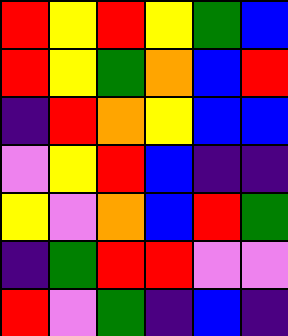[["red", "yellow", "red", "yellow", "green", "blue"], ["red", "yellow", "green", "orange", "blue", "red"], ["indigo", "red", "orange", "yellow", "blue", "blue"], ["violet", "yellow", "red", "blue", "indigo", "indigo"], ["yellow", "violet", "orange", "blue", "red", "green"], ["indigo", "green", "red", "red", "violet", "violet"], ["red", "violet", "green", "indigo", "blue", "indigo"]]